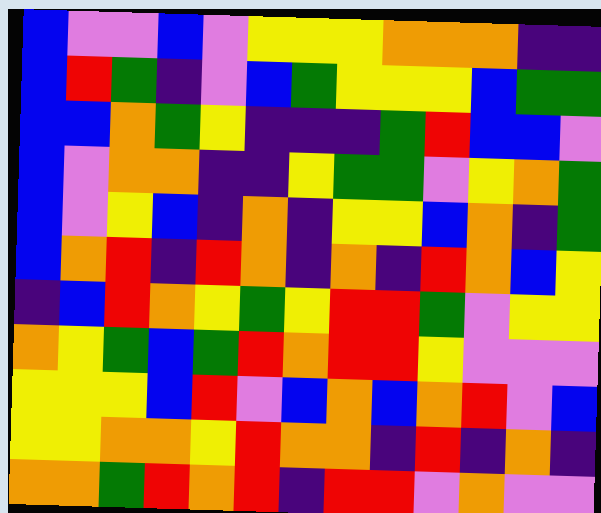[["blue", "violet", "violet", "blue", "violet", "yellow", "yellow", "yellow", "orange", "orange", "orange", "indigo", "indigo"], ["blue", "red", "green", "indigo", "violet", "blue", "green", "yellow", "yellow", "yellow", "blue", "green", "green"], ["blue", "blue", "orange", "green", "yellow", "indigo", "indigo", "indigo", "green", "red", "blue", "blue", "violet"], ["blue", "violet", "orange", "orange", "indigo", "indigo", "yellow", "green", "green", "violet", "yellow", "orange", "green"], ["blue", "violet", "yellow", "blue", "indigo", "orange", "indigo", "yellow", "yellow", "blue", "orange", "indigo", "green"], ["blue", "orange", "red", "indigo", "red", "orange", "indigo", "orange", "indigo", "red", "orange", "blue", "yellow"], ["indigo", "blue", "red", "orange", "yellow", "green", "yellow", "red", "red", "green", "violet", "yellow", "yellow"], ["orange", "yellow", "green", "blue", "green", "red", "orange", "red", "red", "yellow", "violet", "violet", "violet"], ["yellow", "yellow", "yellow", "blue", "red", "violet", "blue", "orange", "blue", "orange", "red", "violet", "blue"], ["yellow", "yellow", "orange", "orange", "yellow", "red", "orange", "orange", "indigo", "red", "indigo", "orange", "indigo"], ["orange", "orange", "green", "red", "orange", "red", "indigo", "red", "red", "violet", "orange", "violet", "violet"]]